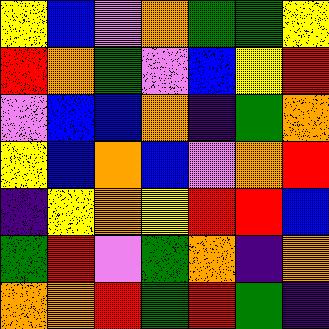[["yellow", "blue", "violet", "orange", "green", "green", "yellow"], ["red", "orange", "green", "violet", "blue", "yellow", "red"], ["violet", "blue", "blue", "orange", "indigo", "green", "orange"], ["yellow", "blue", "orange", "blue", "violet", "orange", "red"], ["indigo", "yellow", "orange", "yellow", "red", "red", "blue"], ["green", "red", "violet", "green", "orange", "indigo", "orange"], ["orange", "orange", "red", "green", "red", "green", "indigo"]]